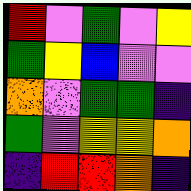[["red", "violet", "green", "violet", "yellow"], ["green", "yellow", "blue", "violet", "violet"], ["orange", "violet", "green", "green", "indigo"], ["green", "violet", "yellow", "yellow", "orange"], ["indigo", "red", "red", "orange", "indigo"]]